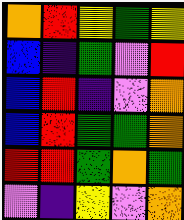[["orange", "red", "yellow", "green", "yellow"], ["blue", "indigo", "green", "violet", "red"], ["blue", "red", "indigo", "violet", "orange"], ["blue", "red", "green", "green", "orange"], ["red", "red", "green", "orange", "green"], ["violet", "indigo", "yellow", "violet", "orange"]]